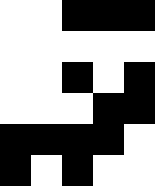[["white", "white", "black", "black", "black"], ["white", "white", "white", "white", "white"], ["white", "white", "black", "white", "black"], ["white", "white", "white", "black", "black"], ["black", "black", "black", "black", "white"], ["black", "white", "black", "white", "white"]]